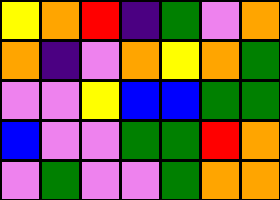[["yellow", "orange", "red", "indigo", "green", "violet", "orange"], ["orange", "indigo", "violet", "orange", "yellow", "orange", "green"], ["violet", "violet", "yellow", "blue", "blue", "green", "green"], ["blue", "violet", "violet", "green", "green", "red", "orange"], ["violet", "green", "violet", "violet", "green", "orange", "orange"]]